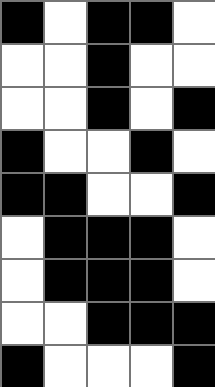[["black", "white", "black", "black", "white"], ["white", "white", "black", "white", "white"], ["white", "white", "black", "white", "black"], ["black", "white", "white", "black", "white"], ["black", "black", "white", "white", "black"], ["white", "black", "black", "black", "white"], ["white", "black", "black", "black", "white"], ["white", "white", "black", "black", "black"], ["black", "white", "white", "white", "black"]]